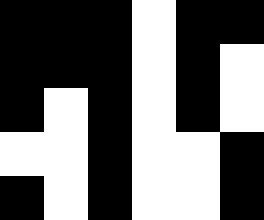[["black", "black", "black", "white", "black", "black"], ["black", "black", "black", "white", "black", "white"], ["black", "white", "black", "white", "black", "white"], ["white", "white", "black", "white", "white", "black"], ["black", "white", "black", "white", "white", "black"]]